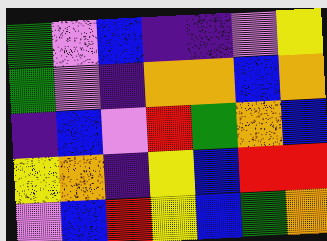[["green", "violet", "blue", "indigo", "indigo", "violet", "yellow"], ["green", "violet", "indigo", "orange", "orange", "blue", "orange"], ["indigo", "blue", "violet", "red", "green", "orange", "blue"], ["yellow", "orange", "indigo", "yellow", "blue", "red", "red"], ["violet", "blue", "red", "yellow", "blue", "green", "orange"]]